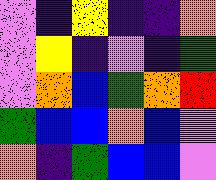[["violet", "indigo", "yellow", "indigo", "indigo", "orange"], ["violet", "yellow", "indigo", "violet", "indigo", "green"], ["violet", "orange", "blue", "green", "orange", "red"], ["green", "blue", "blue", "orange", "blue", "violet"], ["orange", "indigo", "green", "blue", "blue", "violet"]]